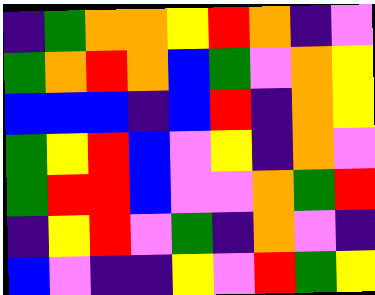[["indigo", "green", "orange", "orange", "yellow", "red", "orange", "indigo", "violet"], ["green", "orange", "red", "orange", "blue", "green", "violet", "orange", "yellow"], ["blue", "blue", "blue", "indigo", "blue", "red", "indigo", "orange", "yellow"], ["green", "yellow", "red", "blue", "violet", "yellow", "indigo", "orange", "violet"], ["green", "red", "red", "blue", "violet", "violet", "orange", "green", "red"], ["indigo", "yellow", "red", "violet", "green", "indigo", "orange", "violet", "indigo"], ["blue", "violet", "indigo", "indigo", "yellow", "violet", "red", "green", "yellow"]]